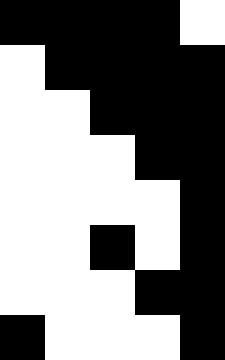[["black", "black", "black", "black", "white"], ["white", "black", "black", "black", "black"], ["white", "white", "black", "black", "black"], ["white", "white", "white", "black", "black"], ["white", "white", "white", "white", "black"], ["white", "white", "black", "white", "black"], ["white", "white", "white", "black", "black"], ["black", "white", "white", "white", "black"]]